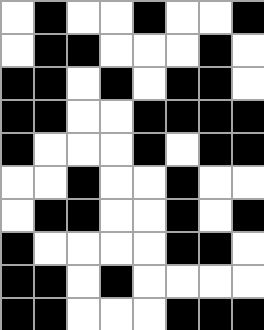[["white", "black", "white", "white", "black", "white", "white", "black"], ["white", "black", "black", "white", "white", "white", "black", "white"], ["black", "black", "white", "black", "white", "black", "black", "white"], ["black", "black", "white", "white", "black", "black", "black", "black"], ["black", "white", "white", "white", "black", "white", "black", "black"], ["white", "white", "black", "white", "white", "black", "white", "white"], ["white", "black", "black", "white", "white", "black", "white", "black"], ["black", "white", "white", "white", "white", "black", "black", "white"], ["black", "black", "white", "black", "white", "white", "white", "white"], ["black", "black", "white", "white", "white", "black", "black", "black"]]